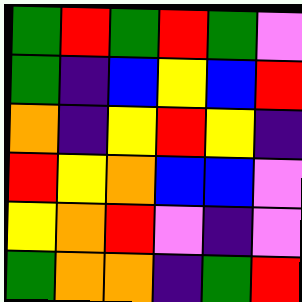[["green", "red", "green", "red", "green", "violet"], ["green", "indigo", "blue", "yellow", "blue", "red"], ["orange", "indigo", "yellow", "red", "yellow", "indigo"], ["red", "yellow", "orange", "blue", "blue", "violet"], ["yellow", "orange", "red", "violet", "indigo", "violet"], ["green", "orange", "orange", "indigo", "green", "red"]]